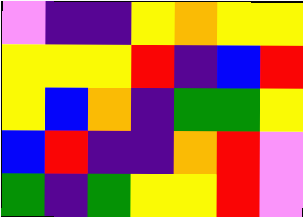[["violet", "indigo", "indigo", "yellow", "orange", "yellow", "yellow"], ["yellow", "yellow", "yellow", "red", "indigo", "blue", "red"], ["yellow", "blue", "orange", "indigo", "green", "green", "yellow"], ["blue", "red", "indigo", "indigo", "orange", "red", "violet"], ["green", "indigo", "green", "yellow", "yellow", "red", "violet"]]